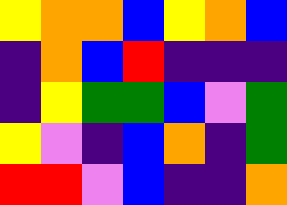[["yellow", "orange", "orange", "blue", "yellow", "orange", "blue"], ["indigo", "orange", "blue", "red", "indigo", "indigo", "indigo"], ["indigo", "yellow", "green", "green", "blue", "violet", "green"], ["yellow", "violet", "indigo", "blue", "orange", "indigo", "green"], ["red", "red", "violet", "blue", "indigo", "indigo", "orange"]]